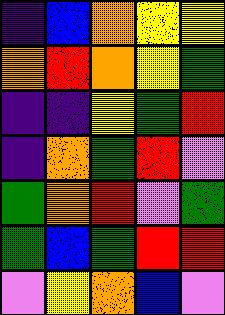[["indigo", "blue", "orange", "yellow", "yellow"], ["orange", "red", "orange", "yellow", "green"], ["indigo", "indigo", "yellow", "green", "red"], ["indigo", "orange", "green", "red", "violet"], ["green", "orange", "red", "violet", "green"], ["green", "blue", "green", "red", "red"], ["violet", "yellow", "orange", "blue", "violet"]]